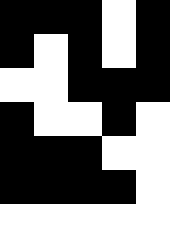[["black", "black", "black", "white", "black"], ["black", "white", "black", "white", "black"], ["white", "white", "black", "black", "black"], ["black", "white", "white", "black", "white"], ["black", "black", "black", "white", "white"], ["black", "black", "black", "black", "white"], ["white", "white", "white", "white", "white"]]